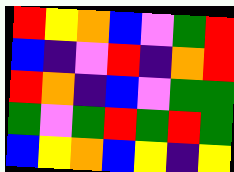[["red", "yellow", "orange", "blue", "violet", "green", "red"], ["blue", "indigo", "violet", "red", "indigo", "orange", "red"], ["red", "orange", "indigo", "blue", "violet", "green", "green"], ["green", "violet", "green", "red", "green", "red", "green"], ["blue", "yellow", "orange", "blue", "yellow", "indigo", "yellow"]]